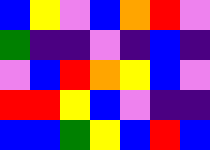[["blue", "yellow", "violet", "blue", "orange", "red", "violet"], ["green", "indigo", "indigo", "violet", "indigo", "blue", "indigo"], ["violet", "blue", "red", "orange", "yellow", "blue", "violet"], ["red", "red", "yellow", "blue", "violet", "indigo", "indigo"], ["blue", "blue", "green", "yellow", "blue", "red", "blue"]]